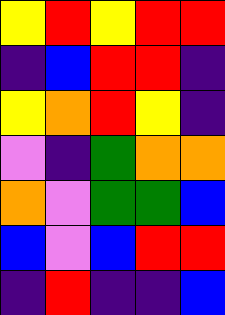[["yellow", "red", "yellow", "red", "red"], ["indigo", "blue", "red", "red", "indigo"], ["yellow", "orange", "red", "yellow", "indigo"], ["violet", "indigo", "green", "orange", "orange"], ["orange", "violet", "green", "green", "blue"], ["blue", "violet", "blue", "red", "red"], ["indigo", "red", "indigo", "indigo", "blue"]]